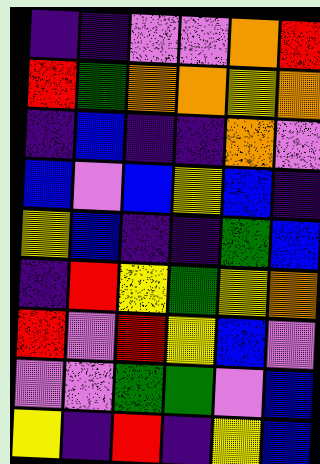[["indigo", "indigo", "violet", "violet", "orange", "red"], ["red", "green", "orange", "orange", "yellow", "orange"], ["indigo", "blue", "indigo", "indigo", "orange", "violet"], ["blue", "violet", "blue", "yellow", "blue", "indigo"], ["yellow", "blue", "indigo", "indigo", "green", "blue"], ["indigo", "red", "yellow", "green", "yellow", "orange"], ["red", "violet", "red", "yellow", "blue", "violet"], ["violet", "violet", "green", "green", "violet", "blue"], ["yellow", "indigo", "red", "indigo", "yellow", "blue"]]